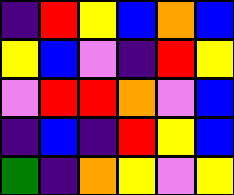[["indigo", "red", "yellow", "blue", "orange", "blue"], ["yellow", "blue", "violet", "indigo", "red", "yellow"], ["violet", "red", "red", "orange", "violet", "blue"], ["indigo", "blue", "indigo", "red", "yellow", "blue"], ["green", "indigo", "orange", "yellow", "violet", "yellow"]]